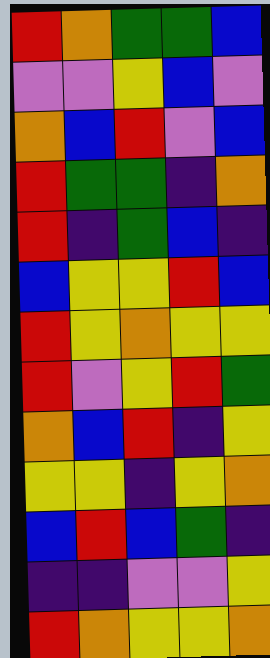[["red", "orange", "green", "green", "blue"], ["violet", "violet", "yellow", "blue", "violet"], ["orange", "blue", "red", "violet", "blue"], ["red", "green", "green", "indigo", "orange"], ["red", "indigo", "green", "blue", "indigo"], ["blue", "yellow", "yellow", "red", "blue"], ["red", "yellow", "orange", "yellow", "yellow"], ["red", "violet", "yellow", "red", "green"], ["orange", "blue", "red", "indigo", "yellow"], ["yellow", "yellow", "indigo", "yellow", "orange"], ["blue", "red", "blue", "green", "indigo"], ["indigo", "indigo", "violet", "violet", "yellow"], ["red", "orange", "yellow", "yellow", "orange"]]